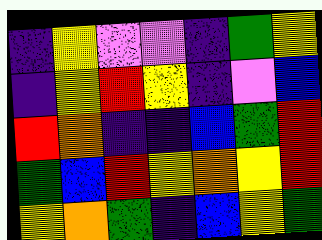[["indigo", "yellow", "violet", "violet", "indigo", "green", "yellow"], ["indigo", "yellow", "red", "yellow", "indigo", "violet", "blue"], ["red", "orange", "indigo", "indigo", "blue", "green", "red"], ["green", "blue", "red", "yellow", "orange", "yellow", "red"], ["yellow", "orange", "green", "indigo", "blue", "yellow", "green"]]